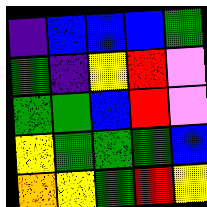[["indigo", "blue", "blue", "blue", "green"], ["green", "indigo", "yellow", "red", "violet"], ["green", "green", "blue", "red", "violet"], ["yellow", "green", "green", "green", "blue"], ["orange", "yellow", "green", "red", "yellow"]]